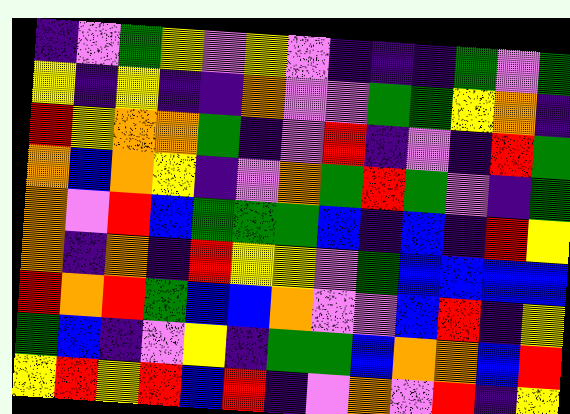[["indigo", "violet", "green", "yellow", "violet", "yellow", "violet", "indigo", "indigo", "indigo", "green", "violet", "green"], ["yellow", "indigo", "yellow", "indigo", "indigo", "orange", "violet", "violet", "green", "green", "yellow", "orange", "indigo"], ["red", "yellow", "orange", "orange", "green", "indigo", "violet", "red", "indigo", "violet", "indigo", "red", "green"], ["orange", "blue", "orange", "yellow", "indigo", "violet", "orange", "green", "red", "green", "violet", "indigo", "green"], ["orange", "violet", "red", "blue", "green", "green", "green", "blue", "indigo", "blue", "indigo", "red", "yellow"], ["orange", "indigo", "orange", "indigo", "red", "yellow", "yellow", "violet", "green", "blue", "blue", "blue", "blue"], ["red", "orange", "red", "green", "blue", "blue", "orange", "violet", "violet", "blue", "red", "indigo", "yellow"], ["green", "blue", "indigo", "violet", "yellow", "indigo", "green", "green", "blue", "orange", "orange", "blue", "red"], ["yellow", "red", "yellow", "red", "blue", "red", "indigo", "violet", "orange", "violet", "red", "indigo", "yellow"]]